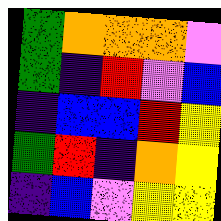[["green", "orange", "orange", "orange", "violet"], ["green", "indigo", "red", "violet", "blue"], ["indigo", "blue", "blue", "red", "yellow"], ["green", "red", "indigo", "orange", "yellow"], ["indigo", "blue", "violet", "yellow", "yellow"]]